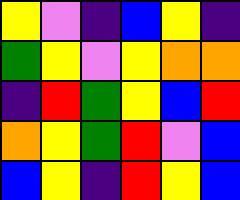[["yellow", "violet", "indigo", "blue", "yellow", "indigo"], ["green", "yellow", "violet", "yellow", "orange", "orange"], ["indigo", "red", "green", "yellow", "blue", "red"], ["orange", "yellow", "green", "red", "violet", "blue"], ["blue", "yellow", "indigo", "red", "yellow", "blue"]]